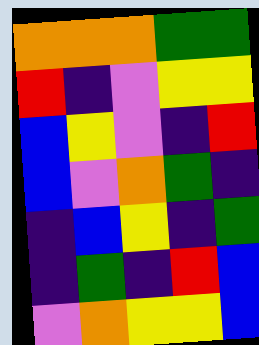[["orange", "orange", "orange", "green", "green"], ["red", "indigo", "violet", "yellow", "yellow"], ["blue", "yellow", "violet", "indigo", "red"], ["blue", "violet", "orange", "green", "indigo"], ["indigo", "blue", "yellow", "indigo", "green"], ["indigo", "green", "indigo", "red", "blue"], ["violet", "orange", "yellow", "yellow", "blue"]]